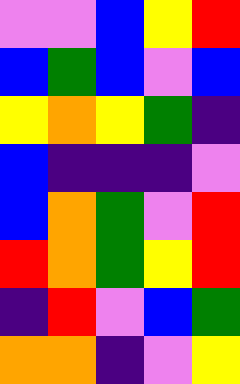[["violet", "violet", "blue", "yellow", "red"], ["blue", "green", "blue", "violet", "blue"], ["yellow", "orange", "yellow", "green", "indigo"], ["blue", "indigo", "indigo", "indigo", "violet"], ["blue", "orange", "green", "violet", "red"], ["red", "orange", "green", "yellow", "red"], ["indigo", "red", "violet", "blue", "green"], ["orange", "orange", "indigo", "violet", "yellow"]]